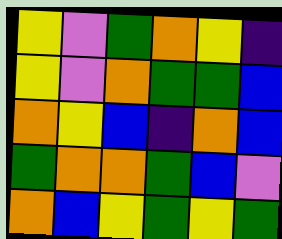[["yellow", "violet", "green", "orange", "yellow", "indigo"], ["yellow", "violet", "orange", "green", "green", "blue"], ["orange", "yellow", "blue", "indigo", "orange", "blue"], ["green", "orange", "orange", "green", "blue", "violet"], ["orange", "blue", "yellow", "green", "yellow", "green"]]